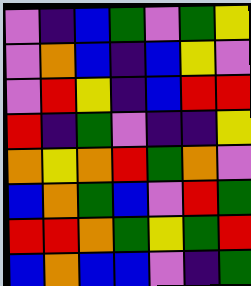[["violet", "indigo", "blue", "green", "violet", "green", "yellow"], ["violet", "orange", "blue", "indigo", "blue", "yellow", "violet"], ["violet", "red", "yellow", "indigo", "blue", "red", "red"], ["red", "indigo", "green", "violet", "indigo", "indigo", "yellow"], ["orange", "yellow", "orange", "red", "green", "orange", "violet"], ["blue", "orange", "green", "blue", "violet", "red", "green"], ["red", "red", "orange", "green", "yellow", "green", "red"], ["blue", "orange", "blue", "blue", "violet", "indigo", "green"]]